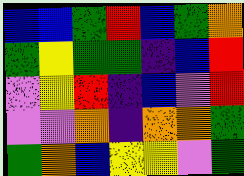[["blue", "blue", "green", "red", "blue", "green", "orange"], ["green", "yellow", "green", "green", "indigo", "blue", "red"], ["violet", "yellow", "red", "indigo", "blue", "violet", "red"], ["violet", "violet", "orange", "indigo", "orange", "orange", "green"], ["green", "orange", "blue", "yellow", "yellow", "violet", "green"]]